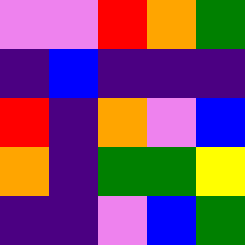[["violet", "violet", "red", "orange", "green"], ["indigo", "blue", "indigo", "indigo", "indigo"], ["red", "indigo", "orange", "violet", "blue"], ["orange", "indigo", "green", "green", "yellow"], ["indigo", "indigo", "violet", "blue", "green"]]